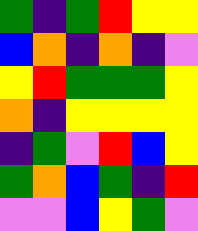[["green", "indigo", "green", "red", "yellow", "yellow"], ["blue", "orange", "indigo", "orange", "indigo", "violet"], ["yellow", "red", "green", "green", "green", "yellow"], ["orange", "indigo", "yellow", "yellow", "yellow", "yellow"], ["indigo", "green", "violet", "red", "blue", "yellow"], ["green", "orange", "blue", "green", "indigo", "red"], ["violet", "violet", "blue", "yellow", "green", "violet"]]